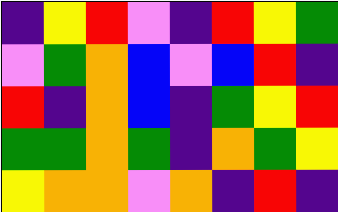[["indigo", "yellow", "red", "violet", "indigo", "red", "yellow", "green"], ["violet", "green", "orange", "blue", "violet", "blue", "red", "indigo"], ["red", "indigo", "orange", "blue", "indigo", "green", "yellow", "red"], ["green", "green", "orange", "green", "indigo", "orange", "green", "yellow"], ["yellow", "orange", "orange", "violet", "orange", "indigo", "red", "indigo"]]